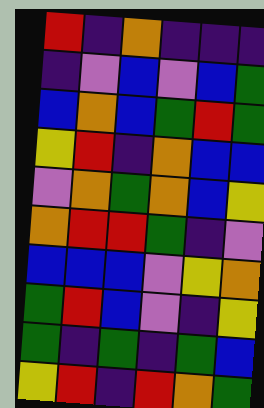[["red", "indigo", "orange", "indigo", "indigo", "indigo"], ["indigo", "violet", "blue", "violet", "blue", "green"], ["blue", "orange", "blue", "green", "red", "green"], ["yellow", "red", "indigo", "orange", "blue", "blue"], ["violet", "orange", "green", "orange", "blue", "yellow"], ["orange", "red", "red", "green", "indigo", "violet"], ["blue", "blue", "blue", "violet", "yellow", "orange"], ["green", "red", "blue", "violet", "indigo", "yellow"], ["green", "indigo", "green", "indigo", "green", "blue"], ["yellow", "red", "indigo", "red", "orange", "green"]]